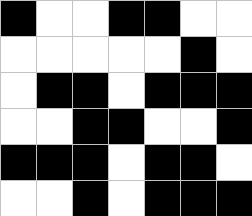[["black", "white", "white", "black", "black", "white", "white"], ["white", "white", "white", "white", "white", "black", "white"], ["white", "black", "black", "white", "black", "black", "black"], ["white", "white", "black", "black", "white", "white", "black"], ["black", "black", "black", "white", "black", "black", "white"], ["white", "white", "black", "white", "black", "black", "black"]]